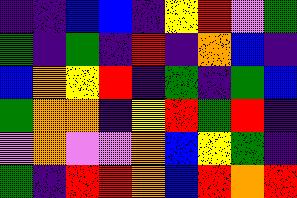[["indigo", "indigo", "blue", "blue", "indigo", "yellow", "red", "violet", "green"], ["green", "indigo", "green", "indigo", "red", "indigo", "orange", "blue", "indigo"], ["blue", "orange", "yellow", "red", "indigo", "green", "indigo", "green", "blue"], ["green", "orange", "orange", "indigo", "yellow", "red", "green", "red", "indigo"], ["violet", "orange", "violet", "violet", "orange", "blue", "yellow", "green", "indigo"], ["green", "indigo", "red", "red", "orange", "blue", "red", "orange", "red"]]